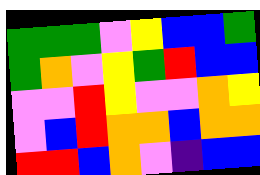[["green", "green", "green", "violet", "yellow", "blue", "blue", "green"], ["green", "orange", "violet", "yellow", "green", "red", "blue", "blue"], ["violet", "violet", "red", "yellow", "violet", "violet", "orange", "yellow"], ["violet", "blue", "red", "orange", "orange", "blue", "orange", "orange"], ["red", "red", "blue", "orange", "violet", "indigo", "blue", "blue"]]